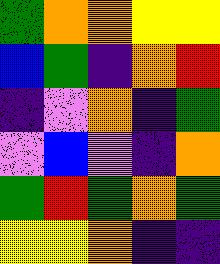[["green", "orange", "orange", "yellow", "yellow"], ["blue", "green", "indigo", "orange", "red"], ["indigo", "violet", "orange", "indigo", "green"], ["violet", "blue", "violet", "indigo", "orange"], ["green", "red", "green", "orange", "green"], ["yellow", "yellow", "orange", "indigo", "indigo"]]